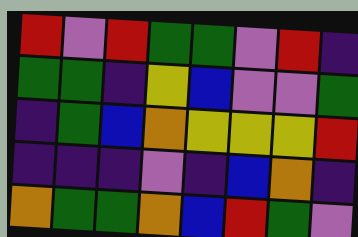[["red", "violet", "red", "green", "green", "violet", "red", "indigo"], ["green", "green", "indigo", "yellow", "blue", "violet", "violet", "green"], ["indigo", "green", "blue", "orange", "yellow", "yellow", "yellow", "red"], ["indigo", "indigo", "indigo", "violet", "indigo", "blue", "orange", "indigo"], ["orange", "green", "green", "orange", "blue", "red", "green", "violet"]]